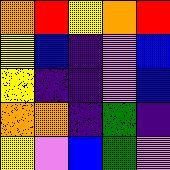[["orange", "red", "yellow", "orange", "red"], ["yellow", "blue", "indigo", "violet", "blue"], ["yellow", "indigo", "indigo", "violet", "blue"], ["orange", "orange", "indigo", "green", "indigo"], ["yellow", "violet", "blue", "green", "violet"]]